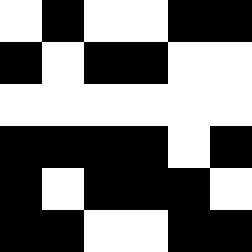[["white", "black", "white", "white", "black", "black"], ["black", "white", "black", "black", "white", "white"], ["white", "white", "white", "white", "white", "white"], ["black", "black", "black", "black", "white", "black"], ["black", "white", "black", "black", "black", "white"], ["black", "black", "white", "white", "black", "black"]]